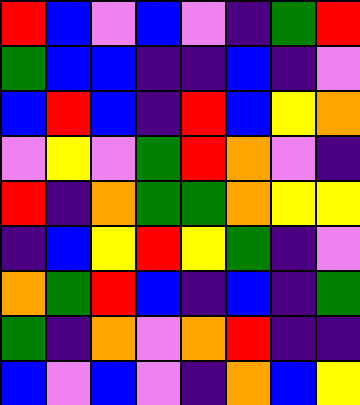[["red", "blue", "violet", "blue", "violet", "indigo", "green", "red"], ["green", "blue", "blue", "indigo", "indigo", "blue", "indigo", "violet"], ["blue", "red", "blue", "indigo", "red", "blue", "yellow", "orange"], ["violet", "yellow", "violet", "green", "red", "orange", "violet", "indigo"], ["red", "indigo", "orange", "green", "green", "orange", "yellow", "yellow"], ["indigo", "blue", "yellow", "red", "yellow", "green", "indigo", "violet"], ["orange", "green", "red", "blue", "indigo", "blue", "indigo", "green"], ["green", "indigo", "orange", "violet", "orange", "red", "indigo", "indigo"], ["blue", "violet", "blue", "violet", "indigo", "orange", "blue", "yellow"]]